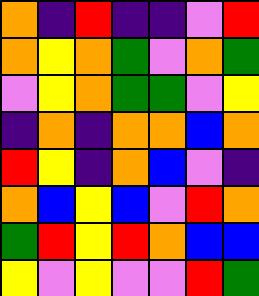[["orange", "indigo", "red", "indigo", "indigo", "violet", "red"], ["orange", "yellow", "orange", "green", "violet", "orange", "green"], ["violet", "yellow", "orange", "green", "green", "violet", "yellow"], ["indigo", "orange", "indigo", "orange", "orange", "blue", "orange"], ["red", "yellow", "indigo", "orange", "blue", "violet", "indigo"], ["orange", "blue", "yellow", "blue", "violet", "red", "orange"], ["green", "red", "yellow", "red", "orange", "blue", "blue"], ["yellow", "violet", "yellow", "violet", "violet", "red", "green"]]